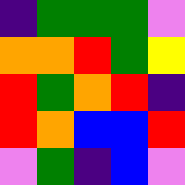[["indigo", "green", "green", "green", "violet"], ["orange", "orange", "red", "green", "yellow"], ["red", "green", "orange", "red", "indigo"], ["red", "orange", "blue", "blue", "red"], ["violet", "green", "indigo", "blue", "violet"]]